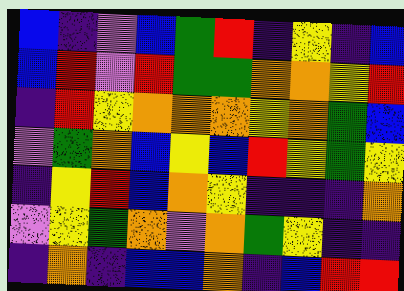[["blue", "indigo", "violet", "blue", "green", "red", "indigo", "yellow", "indigo", "blue"], ["blue", "red", "violet", "red", "green", "green", "orange", "orange", "yellow", "red"], ["indigo", "red", "yellow", "orange", "orange", "orange", "yellow", "orange", "green", "blue"], ["violet", "green", "orange", "blue", "yellow", "blue", "red", "yellow", "green", "yellow"], ["indigo", "yellow", "red", "blue", "orange", "yellow", "indigo", "indigo", "indigo", "orange"], ["violet", "yellow", "green", "orange", "violet", "orange", "green", "yellow", "indigo", "indigo"], ["indigo", "orange", "indigo", "blue", "blue", "orange", "indigo", "blue", "red", "red"]]